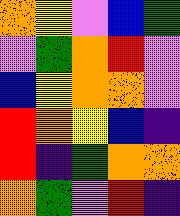[["orange", "yellow", "violet", "blue", "green"], ["violet", "green", "orange", "red", "violet"], ["blue", "yellow", "orange", "orange", "violet"], ["red", "orange", "yellow", "blue", "indigo"], ["red", "indigo", "green", "orange", "orange"], ["orange", "green", "violet", "red", "indigo"]]